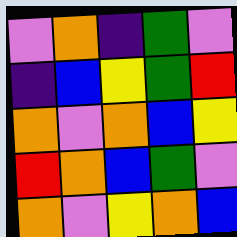[["violet", "orange", "indigo", "green", "violet"], ["indigo", "blue", "yellow", "green", "red"], ["orange", "violet", "orange", "blue", "yellow"], ["red", "orange", "blue", "green", "violet"], ["orange", "violet", "yellow", "orange", "blue"]]